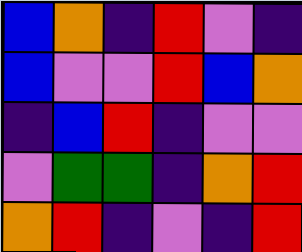[["blue", "orange", "indigo", "red", "violet", "indigo"], ["blue", "violet", "violet", "red", "blue", "orange"], ["indigo", "blue", "red", "indigo", "violet", "violet"], ["violet", "green", "green", "indigo", "orange", "red"], ["orange", "red", "indigo", "violet", "indigo", "red"]]